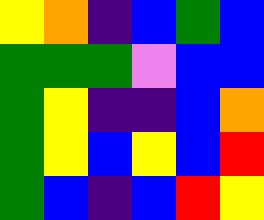[["yellow", "orange", "indigo", "blue", "green", "blue"], ["green", "green", "green", "violet", "blue", "blue"], ["green", "yellow", "indigo", "indigo", "blue", "orange"], ["green", "yellow", "blue", "yellow", "blue", "red"], ["green", "blue", "indigo", "blue", "red", "yellow"]]